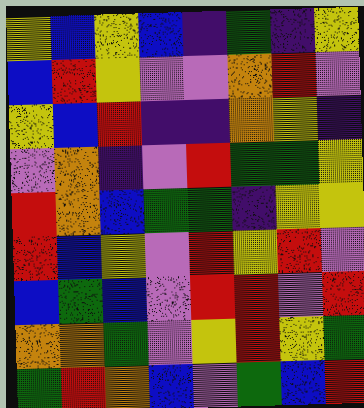[["yellow", "blue", "yellow", "blue", "indigo", "green", "indigo", "yellow"], ["blue", "red", "yellow", "violet", "violet", "orange", "red", "violet"], ["yellow", "blue", "red", "indigo", "indigo", "orange", "yellow", "indigo"], ["violet", "orange", "indigo", "violet", "red", "green", "green", "yellow"], ["red", "orange", "blue", "green", "green", "indigo", "yellow", "yellow"], ["red", "blue", "yellow", "violet", "red", "yellow", "red", "violet"], ["blue", "green", "blue", "violet", "red", "red", "violet", "red"], ["orange", "orange", "green", "violet", "yellow", "red", "yellow", "green"], ["green", "red", "orange", "blue", "violet", "green", "blue", "red"]]